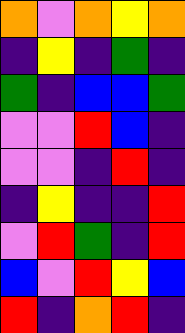[["orange", "violet", "orange", "yellow", "orange"], ["indigo", "yellow", "indigo", "green", "indigo"], ["green", "indigo", "blue", "blue", "green"], ["violet", "violet", "red", "blue", "indigo"], ["violet", "violet", "indigo", "red", "indigo"], ["indigo", "yellow", "indigo", "indigo", "red"], ["violet", "red", "green", "indigo", "red"], ["blue", "violet", "red", "yellow", "blue"], ["red", "indigo", "orange", "red", "indigo"]]